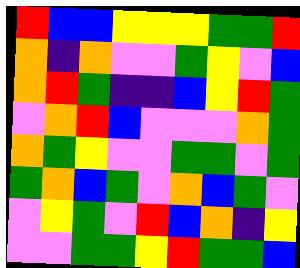[["red", "blue", "blue", "yellow", "yellow", "yellow", "green", "green", "red"], ["orange", "indigo", "orange", "violet", "violet", "green", "yellow", "violet", "blue"], ["orange", "red", "green", "indigo", "indigo", "blue", "yellow", "red", "green"], ["violet", "orange", "red", "blue", "violet", "violet", "violet", "orange", "green"], ["orange", "green", "yellow", "violet", "violet", "green", "green", "violet", "green"], ["green", "orange", "blue", "green", "violet", "orange", "blue", "green", "violet"], ["violet", "yellow", "green", "violet", "red", "blue", "orange", "indigo", "yellow"], ["violet", "violet", "green", "green", "yellow", "red", "green", "green", "blue"]]